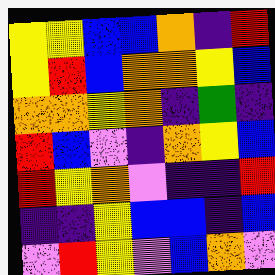[["yellow", "yellow", "blue", "blue", "orange", "indigo", "red"], ["yellow", "red", "blue", "orange", "orange", "yellow", "blue"], ["orange", "orange", "yellow", "orange", "indigo", "green", "indigo"], ["red", "blue", "violet", "indigo", "orange", "yellow", "blue"], ["red", "yellow", "orange", "violet", "indigo", "indigo", "red"], ["indigo", "indigo", "yellow", "blue", "blue", "indigo", "blue"], ["violet", "red", "yellow", "violet", "blue", "orange", "violet"]]